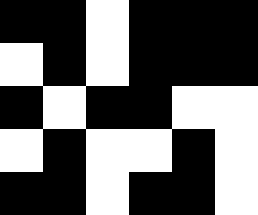[["black", "black", "white", "black", "black", "black"], ["white", "black", "white", "black", "black", "black"], ["black", "white", "black", "black", "white", "white"], ["white", "black", "white", "white", "black", "white"], ["black", "black", "white", "black", "black", "white"]]